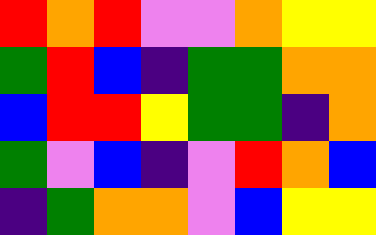[["red", "orange", "red", "violet", "violet", "orange", "yellow", "yellow"], ["green", "red", "blue", "indigo", "green", "green", "orange", "orange"], ["blue", "red", "red", "yellow", "green", "green", "indigo", "orange"], ["green", "violet", "blue", "indigo", "violet", "red", "orange", "blue"], ["indigo", "green", "orange", "orange", "violet", "blue", "yellow", "yellow"]]